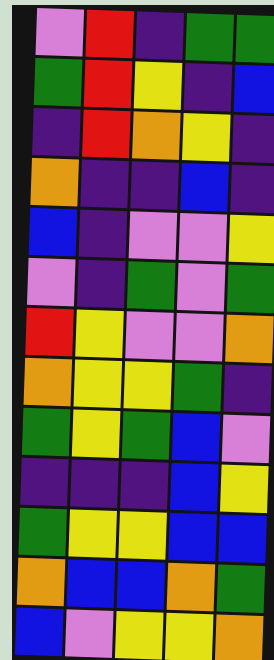[["violet", "red", "indigo", "green", "green"], ["green", "red", "yellow", "indigo", "blue"], ["indigo", "red", "orange", "yellow", "indigo"], ["orange", "indigo", "indigo", "blue", "indigo"], ["blue", "indigo", "violet", "violet", "yellow"], ["violet", "indigo", "green", "violet", "green"], ["red", "yellow", "violet", "violet", "orange"], ["orange", "yellow", "yellow", "green", "indigo"], ["green", "yellow", "green", "blue", "violet"], ["indigo", "indigo", "indigo", "blue", "yellow"], ["green", "yellow", "yellow", "blue", "blue"], ["orange", "blue", "blue", "orange", "green"], ["blue", "violet", "yellow", "yellow", "orange"]]